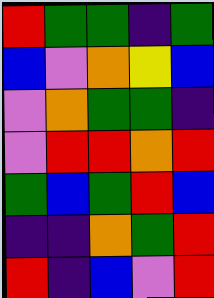[["red", "green", "green", "indigo", "green"], ["blue", "violet", "orange", "yellow", "blue"], ["violet", "orange", "green", "green", "indigo"], ["violet", "red", "red", "orange", "red"], ["green", "blue", "green", "red", "blue"], ["indigo", "indigo", "orange", "green", "red"], ["red", "indigo", "blue", "violet", "red"]]